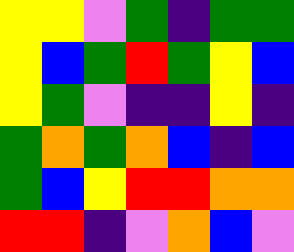[["yellow", "yellow", "violet", "green", "indigo", "green", "green"], ["yellow", "blue", "green", "red", "green", "yellow", "blue"], ["yellow", "green", "violet", "indigo", "indigo", "yellow", "indigo"], ["green", "orange", "green", "orange", "blue", "indigo", "blue"], ["green", "blue", "yellow", "red", "red", "orange", "orange"], ["red", "red", "indigo", "violet", "orange", "blue", "violet"]]